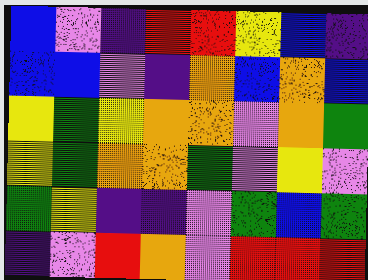[["blue", "violet", "indigo", "red", "red", "yellow", "blue", "indigo"], ["blue", "blue", "violet", "indigo", "orange", "blue", "orange", "blue"], ["yellow", "green", "yellow", "orange", "orange", "violet", "orange", "green"], ["yellow", "green", "orange", "orange", "green", "violet", "yellow", "violet"], ["green", "yellow", "indigo", "indigo", "violet", "green", "blue", "green"], ["indigo", "violet", "red", "orange", "violet", "red", "red", "red"]]